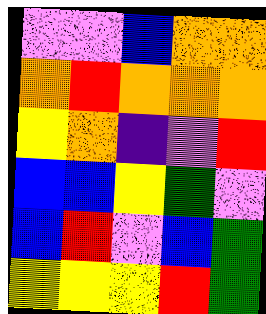[["violet", "violet", "blue", "orange", "orange"], ["orange", "red", "orange", "orange", "orange"], ["yellow", "orange", "indigo", "violet", "red"], ["blue", "blue", "yellow", "green", "violet"], ["blue", "red", "violet", "blue", "green"], ["yellow", "yellow", "yellow", "red", "green"]]